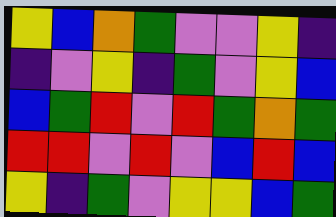[["yellow", "blue", "orange", "green", "violet", "violet", "yellow", "indigo"], ["indigo", "violet", "yellow", "indigo", "green", "violet", "yellow", "blue"], ["blue", "green", "red", "violet", "red", "green", "orange", "green"], ["red", "red", "violet", "red", "violet", "blue", "red", "blue"], ["yellow", "indigo", "green", "violet", "yellow", "yellow", "blue", "green"]]